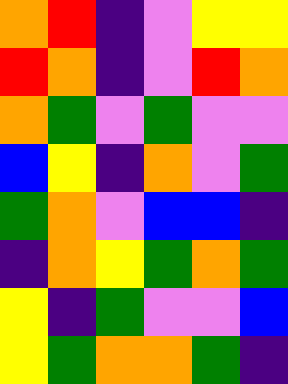[["orange", "red", "indigo", "violet", "yellow", "yellow"], ["red", "orange", "indigo", "violet", "red", "orange"], ["orange", "green", "violet", "green", "violet", "violet"], ["blue", "yellow", "indigo", "orange", "violet", "green"], ["green", "orange", "violet", "blue", "blue", "indigo"], ["indigo", "orange", "yellow", "green", "orange", "green"], ["yellow", "indigo", "green", "violet", "violet", "blue"], ["yellow", "green", "orange", "orange", "green", "indigo"]]